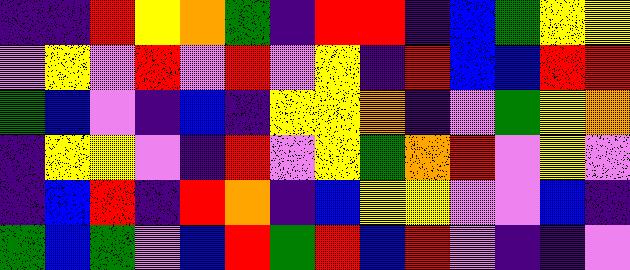[["indigo", "indigo", "red", "yellow", "orange", "green", "indigo", "red", "red", "indigo", "blue", "green", "yellow", "yellow"], ["violet", "yellow", "violet", "red", "violet", "red", "violet", "yellow", "indigo", "red", "blue", "blue", "red", "red"], ["green", "blue", "violet", "indigo", "blue", "indigo", "yellow", "yellow", "orange", "indigo", "violet", "green", "yellow", "orange"], ["indigo", "yellow", "yellow", "violet", "indigo", "red", "violet", "yellow", "green", "orange", "red", "violet", "yellow", "violet"], ["indigo", "blue", "red", "indigo", "red", "orange", "indigo", "blue", "yellow", "yellow", "violet", "violet", "blue", "indigo"], ["green", "blue", "green", "violet", "blue", "red", "green", "red", "blue", "red", "violet", "indigo", "indigo", "violet"]]